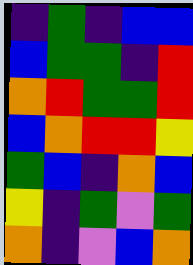[["indigo", "green", "indigo", "blue", "blue"], ["blue", "green", "green", "indigo", "red"], ["orange", "red", "green", "green", "red"], ["blue", "orange", "red", "red", "yellow"], ["green", "blue", "indigo", "orange", "blue"], ["yellow", "indigo", "green", "violet", "green"], ["orange", "indigo", "violet", "blue", "orange"]]